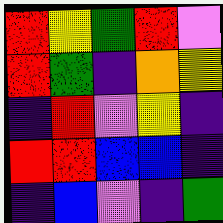[["red", "yellow", "green", "red", "violet"], ["red", "green", "indigo", "orange", "yellow"], ["indigo", "red", "violet", "yellow", "indigo"], ["red", "red", "blue", "blue", "indigo"], ["indigo", "blue", "violet", "indigo", "green"]]